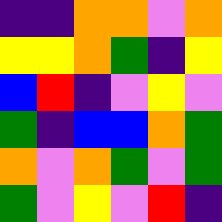[["indigo", "indigo", "orange", "orange", "violet", "orange"], ["yellow", "yellow", "orange", "green", "indigo", "yellow"], ["blue", "red", "indigo", "violet", "yellow", "violet"], ["green", "indigo", "blue", "blue", "orange", "green"], ["orange", "violet", "orange", "green", "violet", "green"], ["green", "violet", "yellow", "violet", "red", "indigo"]]